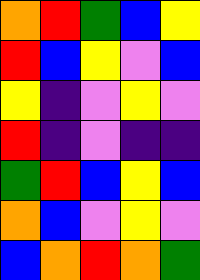[["orange", "red", "green", "blue", "yellow"], ["red", "blue", "yellow", "violet", "blue"], ["yellow", "indigo", "violet", "yellow", "violet"], ["red", "indigo", "violet", "indigo", "indigo"], ["green", "red", "blue", "yellow", "blue"], ["orange", "blue", "violet", "yellow", "violet"], ["blue", "orange", "red", "orange", "green"]]